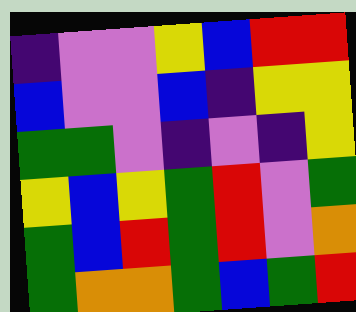[["indigo", "violet", "violet", "yellow", "blue", "red", "red"], ["blue", "violet", "violet", "blue", "indigo", "yellow", "yellow"], ["green", "green", "violet", "indigo", "violet", "indigo", "yellow"], ["yellow", "blue", "yellow", "green", "red", "violet", "green"], ["green", "blue", "red", "green", "red", "violet", "orange"], ["green", "orange", "orange", "green", "blue", "green", "red"]]